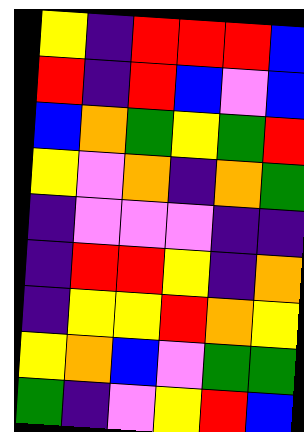[["yellow", "indigo", "red", "red", "red", "blue"], ["red", "indigo", "red", "blue", "violet", "blue"], ["blue", "orange", "green", "yellow", "green", "red"], ["yellow", "violet", "orange", "indigo", "orange", "green"], ["indigo", "violet", "violet", "violet", "indigo", "indigo"], ["indigo", "red", "red", "yellow", "indigo", "orange"], ["indigo", "yellow", "yellow", "red", "orange", "yellow"], ["yellow", "orange", "blue", "violet", "green", "green"], ["green", "indigo", "violet", "yellow", "red", "blue"]]